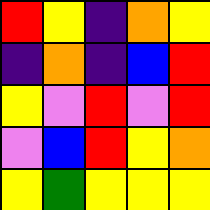[["red", "yellow", "indigo", "orange", "yellow"], ["indigo", "orange", "indigo", "blue", "red"], ["yellow", "violet", "red", "violet", "red"], ["violet", "blue", "red", "yellow", "orange"], ["yellow", "green", "yellow", "yellow", "yellow"]]